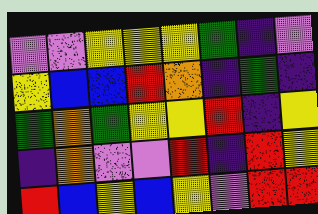[["violet", "violet", "yellow", "yellow", "yellow", "green", "indigo", "violet"], ["yellow", "blue", "blue", "red", "orange", "indigo", "green", "indigo"], ["green", "orange", "green", "yellow", "yellow", "red", "indigo", "yellow"], ["indigo", "orange", "violet", "violet", "red", "indigo", "red", "yellow"], ["red", "blue", "yellow", "blue", "yellow", "violet", "red", "red"]]